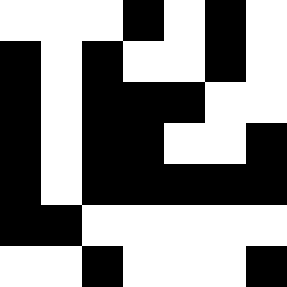[["white", "white", "white", "black", "white", "black", "white"], ["black", "white", "black", "white", "white", "black", "white"], ["black", "white", "black", "black", "black", "white", "white"], ["black", "white", "black", "black", "white", "white", "black"], ["black", "white", "black", "black", "black", "black", "black"], ["black", "black", "white", "white", "white", "white", "white"], ["white", "white", "black", "white", "white", "white", "black"]]